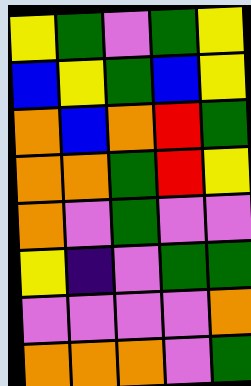[["yellow", "green", "violet", "green", "yellow"], ["blue", "yellow", "green", "blue", "yellow"], ["orange", "blue", "orange", "red", "green"], ["orange", "orange", "green", "red", "yellow"], ["orange", "violet", "green", "violet", "violet"], ["yellow", "indigo", "violet", "green", "green"], ["violet", "violet", "violet", "violet", "orange"], ["orange", "orange", "orange", "violet", "green"]]